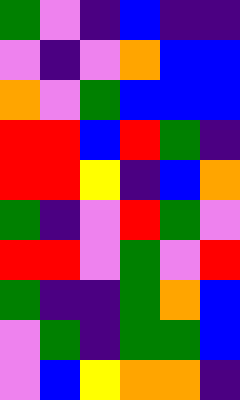[["green", "violet", "indigo", "blue", "indigo", "indigo"], ["violet", "indigo", "violet", "orange", "blue", "blue"], ["orange", "violet", "green", "blue", "blue", "blue"], ["red", "red", "blue", "red", "green", "indigo"], ["red", "red", "yellow", "indigo", "blue", "orange"], ["green", "indigo", "violet", "red", "green", "violet"], ["red", "red", "violet", "green", "violet", "red"], ["green", "indigo", "indigo", "green", "orange", "blue"], ["violet", "green", "indigo", "green", "green", "blue"], ["violet", "blue", "yellow", "orange", "orange", "indigo"]]